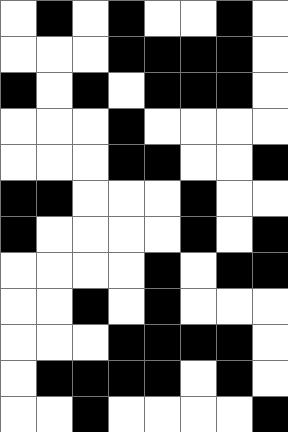[["white", "black", "white", "black", "white", "white", "black", "white"], ["white", "white", "white", "black", "black", "black", "black", "white"], ["black", "white", "black", "white", "black", "black", "black", "white"], ["white", "white", "white", "black", "white", "white", "white", "white"], ["white", "white", "white", "black", "black", "white", "white", "black"], ["black", "black", "white", "white", "white", "black", "white", "white"], ["black", "white", "white", "white", "white", "black", "white", "black"], ["white", "white", "white", "white", "black", "white", "black", "black"], ["white", "white", "black", "white", "black", "white", "white", "white"], ["white", "white", "white", "black", "black", "black", "black", "white"], ["white", "black", "black", "black", "black", "white", "black", "white"], ["white", "white", "black", "white", "white", "white", "white", "black"]]